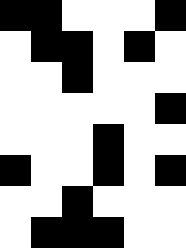[["black", "black", "white", "white", "white", "black"], ["white", "black", "black", "white", "black", "white"], ["white", "white", "black", "white", "white", "white"], ["white", "white", "white", "white", "white", "black"], ["white", "white", "white", "black", "white", "white"], ["black", "white", "white", "black", "white", "black"], ["white", "white", "black", "white", "white", "white"], ["white", "black", "black", "black", "white", "white"]]